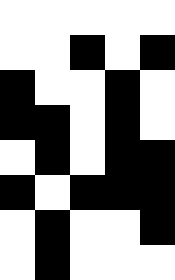[["white", "white", "white", "white", "white"], ["white", "white", "black", "white", "black"], ["black", "white", "white", "black", "white"], ["black", "black", "white", "black", "white"], ["white", "black", "white", "black", "black"], ["black", "white", "black", "black", "black"], ["white", "black", "white", "white", "black"], ["white", "black", "white", "white", "white"]]